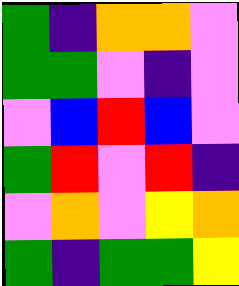[["green", "indigo", "orange", "orange", "violet"], ["green", "green", "violet", "indigo", "violet"], ["violet", "blue", "red", "blue", "violet"], ["green", "red", "violet", "red", "indigo"], ["violet", "orange", "violet", "yellow", "orange"], ["green", "indigo", "green", "green", "yellow"]]